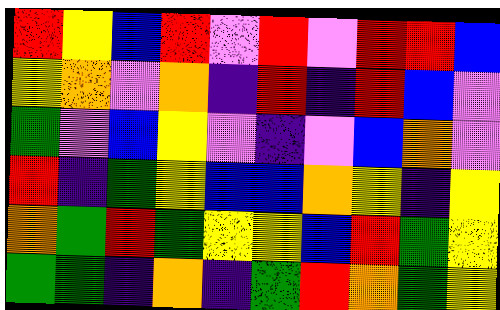[["red", "yellow", "blue", "red", "violet", "red", "violet", "red", "red", "blue"], ["yellow", "orange", "violet", "orange", "indigo", "red", "indigo", "red", "blue", "violet"], ["green", "violet", "blue", "yellow", "violet", "indigo", "violet", "blue", "orange", "violet"], ["red", "indigo", "green", "yellow", "blue", "blue", "orange", "yellow", "indigo", "yellow"], ["orange", "green", "red", "green", "yellow", "yellow", "blue", "red", "green", "yellow"], ["green", "green", "indigo", "orange", "indigo", "green", "red", "orange", "green", "yellow"]]